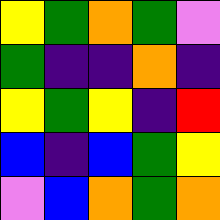[["yellow", "green", "orange", "green", "violet"], ["green", "indigo", "indigo", "orange", "indigo"], ["yellow", "green", "yellow", "indigo", "red"], ["blue", "indigo", "blue", "green", "yellow"], ["violet", "blue", "orange", "green", "orange"]]